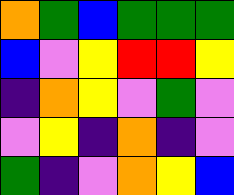[["orange", "green", "blue", "green", "green", "green"], ["blue", "violet", "yellow", "red", "red", "yellow"], ["indigo", "orange", "yellow", "violet", "green", "violet"], ["violet", "yellow", "indigo", "orange", "indigo", "violet"], ["green", "indigo", "violet", "orange", "yellow", "blue"]]